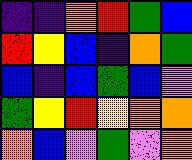[["indigo", "indigo", "orange", "red", "green", "blue"], ["red", "yellow", "blue", "indigo", "orange", "green"], ["blue", "indigo", "blue", "green", "blue", "violet"], ["green", "yellow", "red", "yellow", "orange", "orange"], ["orange", "blue", "violet", "green", "violet", "orange"]]